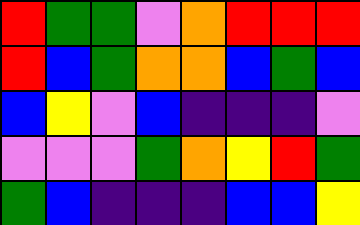[["red", "green", "green", "violet", "orange", "red", "red", "red"], ["red", "blue", "green", "orange", "orange", "blue", "green", "blue"], ["blue", "yellow", "violet", "blue", "indigo", "indigo", "indigo", "violet"], ["violet", "violet", "violet", "green", "orange", "yellow", "red", "green"], ["green", "blue", "indigo", "indigo", "indigo", "blue", "blue", "yellow"]]